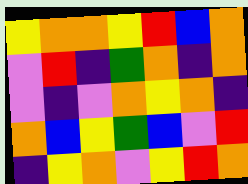[["yellow", "orange", "orange", "yellow", "red", "blue", "orange"], ["violet", "red", "indigo", "green", "orange", "indigo", "orange"], ["violet", "indigo", "violet", "orange", "yellow", "orange", "indigo"], ["orange", "blue", "yellow", "green", "blue", "violet", "red"], ["indigo", "yellow", "orange", "violet", "yellow", "red", "orange"]]